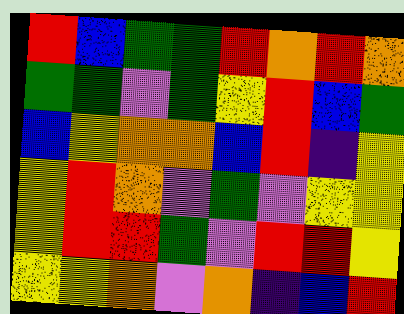[["red", "blue", "green", "green", "red", "orange", "red", "orange"], ["green", "green", "violet", "green", "yellow", "red", "blue", "green"], ["blue", "yellow", "orange", "orange", "blue", "red", "indigo", "yellow"], ["yellow", "red", "orange", "violet", "green", "violet", "yellow", "yellow"], ["yellow", "red", "red", "green", "violet", "red", "red", "yellow"], ["yellow", "yellow", "orange", "violet", "orange", "indigo", "blue", "red"]]